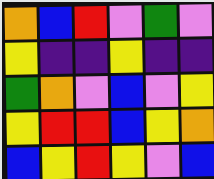[["orange", "blue", "red", "violet", "green", "violet"], ["yellow", "indigo", "indigo", "yellow", "indigo", "indigo"], ["green", "orange", "violet", "blue", "violet", "yellow"], ["yellow", "red", "red", "blue", "yellow", "orange"], ["blue", "yellow", "red", "yellow", "violet", "blue"]]